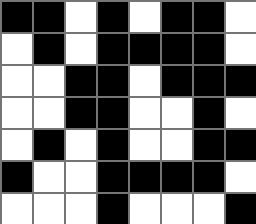[["black", "black", "white", "black", "white", "black", "black", "white"], ["white", "black", "white", "black", "black", "black", "black", "white"], ["white", "white", "black", "black", "white", "black", "black", "black"], ["white", "white", "black", "black", "white", "white", "black", "white"], ["white", "black", "white", "black", "white", "white", "black", "black"], ["black", "white", "white", "black", "black", "black", "black", "white"], ["white", "white", "white", "black", "white", "white", "white", "black"]]